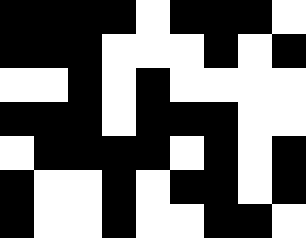[["black", "black", "black", "black", "white", "black", "black", "black", "white"], ["black", "black", "black", "white", "white", "white", "black", "white", "black"], ["white", "white", "black", "white", "black", "white", "white", "white", "white"], ["black", "black", "black", "white", "black", "black", "black", "white", "white"], ["white", "black", "black", "black", "black", "white", "black", "white", "black"], ["black", "white", "white", "black", "white", "black", "black", "white", "black"], ["black", "white", "white", "black", "white", "white", "black", "black", "white"]]